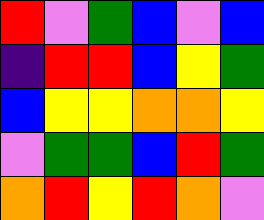[["red", "violet", "green", "blue", "violet", "blue"], ["indigo", "red", "red", "blue", "yellow", "green"], ["blue", "yellow", "yellow", "orange", "orange", "yellow"], ["violet", "green", "green", "blue", "red", "green"], ["orange", "red", "yellow", "red", "orange", "violet"]]